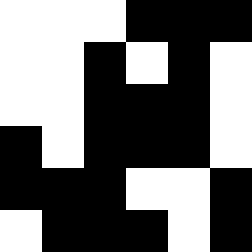[["white", "white", "white", "black", "black", "black"], ["white", "white", "black", "white", "black", "white"], ["white", "white", "black", "black", "black", "white"], ["black", "white", "black", "black", "black", "white"], ["black", "black", "black", "white", "white", "black"], ["white", "black", "black", "black", "white", "black"]]